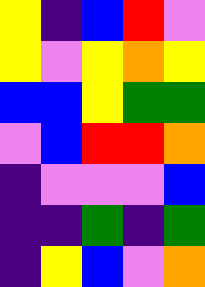[["yellow", "indigo", "blue", "red", "violet"], ["yellow", "violet", "yellow", "orange", "yellow"], ["blue", "blue", "yellow", "green", "green"], ["violet", "blue", "red", "red", "orange"], ["indigo", "violet", "violet", "violet", "blue"], ["indigo", "indigo", "green", "indigo", "green"], ["indigo", "yellow", "blue", "violet", "orange"]]